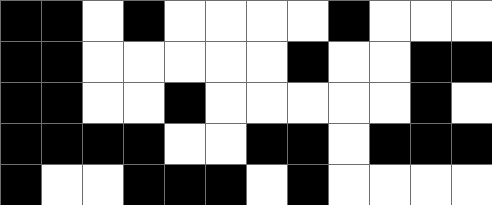[["black", "black", "white", "black", "white", "white", "white", "white", "black", "white", "white", "white"], ["black", "black", "white", "white", "white", "white", "white", "black", "white", "white", "black", "black"], ["black", "black", "white", "white", "black", "white", "white", "white", "white", "white", "black", "white"], ["black", "black", "black", "black", "white", "white", "black", "black", "white", "black", "black", "black"], ["black", "white", "white", "black", "black", "black", "white", "black", "white", "white", "white", "white"]]